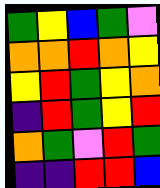[["green", "yellow", "blue", "green", "violet"], ["orange", "orange", "red", "orange", "yellow"], ["yellow", "red", "green", "yellow", "orange"], ["indigo", "red", "green", "yellow", "red"], ["orange", "green", "violet", "red", "green"], ["indigo", "indigo", "red", "red", "blue"]]